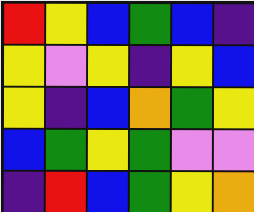[["red", "yellow", "blue", "green", "blue", "indigo"], ["yellow", "violet", "yellow", "indigo", "yellow", "blue"], ["yellow", "indigo", "blue", "orange", "green", "yellow"], ["blue", "green", "yellow", "green", "violet", "violet"], ["indigo", "red", "blue", "green", "yellow", "orange"]]